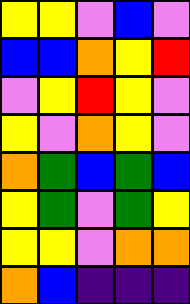[["yellow", "yellow", "violet", "blue", "violet"], ["blue", "blue", "orange", "yellow", "red"], ["violet", "yellow", "red", "yellow", "violet"], ["yellow", "violet", "orange", "yellow", "violet"], ["orange", "green", "blue", "green", "blue"], ["yellow", "green", "violet", "green", "yellow"], ["yellow", "yellow", "violet", "orange", "orange"], ["orange", "blue", "indigo", "indigo", "indigo"]]